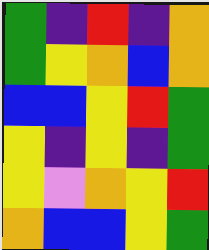[["green", "indigo", "red", "indigo", "orange"], ["green", "yellow", "orange", "blue", "orange"], ["blue", "blue", "yellow", "red", "green"], ["yellow", "indigo", "yellow", "indigo", "green"], ["yellow", "violet", "orange", "yellow", "red"], ["orange", "blue", "blue", "yellow", "green"]]